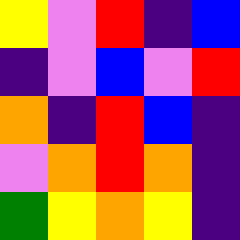[["yellow", "violet", "red", "indigo", "blue"], ["indigo", "violet", "blue", "violet", "red"], ["orange", "indigo", "red", "blue", "indigo"], ["violet", "orange", "red", "orange", "indigo"], ["green", "yellow", "orange", "yellow", "indigo"]]